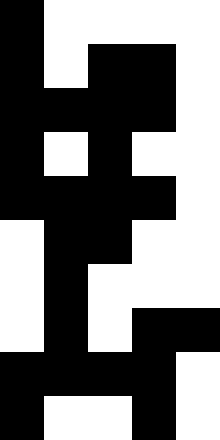[["black", "white", "white", "white", "white"], ["black", "white", "black", "black", "white"], ["black", "black", "black", "black", "white"], ["black", "white", "black", "white", "white"], ["black", "black", "black", "black", "white"], ["white", "black", "black", "white", "white"], ["white", "black", "white", "white", "white"], ["white", "black", "white", "black", "black"], ["black", "black", "black", "black", "white"], ["black", "white", "white", "black", "white"]]